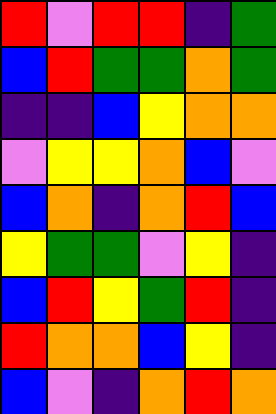[["red", "violet", "red", "red", "indigo", "green"], ["blue", "red", "green", "green", "orange", "green"], ["indigo", "indigo", "blue", "yellow", "orange", "orange"], ["violet", "yellow", "yellow", "orange", "blue", "violet"], ["blue", "orange", "indigo", "orange", "red", "blue"], ["yellow", "green", "green", "violet", "yellow", "indigo"], ["blue", "red", "yellow", "green", "red", "indigo"], ["red", "orange", "orange", "blue", "yellow", "indigo"], ["blue", "violet", "indigo", "orange", "red", "orange"]]